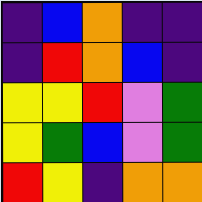[["indigo", "blue", "orange", "indigo", "indigo"], ["indigo", "red", "orange", "blue", "indigo"], ["yellow", "yellow", "red", "violet", "green"], ["yellow", "green", "blue", "violet", "green"], ["red", "yellow", "indigo", "orange", "orange"]]